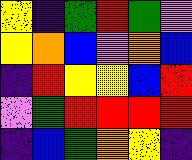[["yellow", "indigo", "green", "red", "green", "violet"], ["yellow", "orange", "blue", "violet", "orange", "blue"], ["indigo", "red", "yellow", "yellow", "blue", "red"], ["violet", "green", "red", "red", "red", "red"], ["indigo", "blue", "green", "orange", "yellow", "indigo"]]